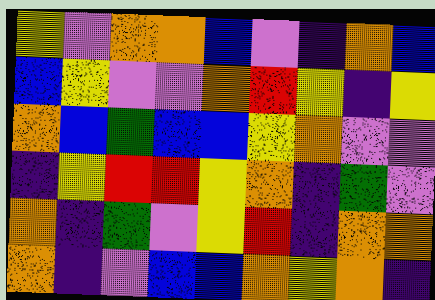[["yellow", "violet", "orange", "orange", "blue", "violet", "indigo", "orange", "blue"], ["blue", "yellow", "violet", "violet", "orange", "red", "yellow", "indigo", "yellow"], ["orange", "blue", "green", "blue", "blue", "yellow", "orange", "violet", "violet"], ["indigo", "yellow", "red", "red", "yellow", "orange", "indigo", "green", "violet"], ["orange", "indigo", "green", "violet", "yellow", "red", "indigo", "orange", "orange"], ["orange", "indigo", "violet", "blue", "blue", "orange", "yellow", "orange", "indigo"]]